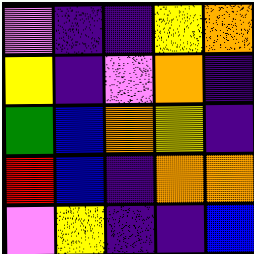[["violet", "indigo", "indigo", "yellow", "orange"], ["yellow", "indigo", "violet", "orange", "indigo"], ["green", "blue", "orange", "yellow", "indigo"], ["red", "blue", "indigo", "orange", "orange"], ["violet", "yellow", "indigo", "indigo", "blue"]]